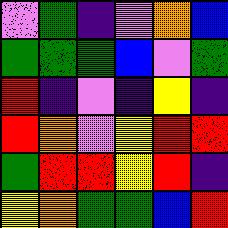[["violet", "green", "indigo", "violet", "orange", "blue"], ["green", "green", "green", "blue", "violet", "green"], ["red", "indigo", "violet", "indigo", "yellow", "indigo"], ["red", "orange", "violet", "yellow", "red", "red"], ["green", "red", "red", "yellow", "red", "indigo"], ["yellow", "orange", "green", "green", "blue", "red"]]